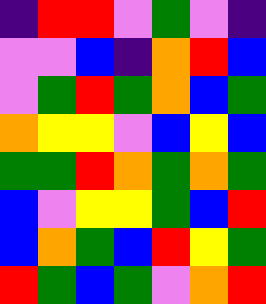[["indigo", "red", "red", "violet", "green", "violet", "indigo"], ["violet", "violet", "blue", "indigo", "orange", "red", "blue"], ["violet", "green", "red", "green", "orange", "blue", "green"], ["orange", "yellow", "yellow", "violet", "blue", "yellow", "blue"], ["green", "green", "red", "orange", "green", "orange", "green"], ["blue", "violet", "yellow", "yellow", "green", "blue", "red"], ["blue", "orange", "green", "blue", "red", "yellow", "green"], ["red", "green", "blue", "green", "violet", "orange", "red"]]